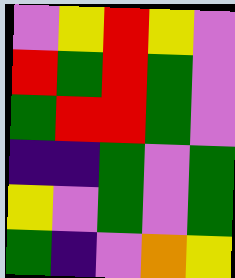[["violet", "yellow", "red", "yellow", "violet"], ["red", "green", "red", "green", "violet"], ["green", "red", "red", "green", "violet"], ["indigo", "indigo", "green", "violet", "green"], ["yellow", "violet", "green", "violet", "green"], ["green", "indigo", "violet", "orange", "yellow"]]